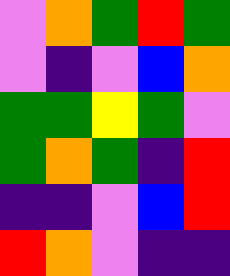[["violet", "orange", "green", "red", "green"], ["violet", "indigo", "violet", "blue", "orange"], ["green", "green", "yellow", "green", "violet"], ["green", "orange", "green", "indigo", "red"], ["indigo", "indigo", "violet", "blue", "red"], ["red", "orange", "violet", "indigo", "indigo"]]